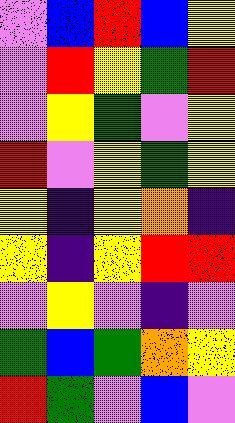[["violet", "blue", "red", "blue", "yellow"], ["violet", "red", "yellow", "green", "red"], ["violet", "yellow", "green", "violet", "yellow"], ["red", "violet", "yellow", "green", "yellow"], ["yellow", "indigo", "yellow", "orange", "indigo"], ["yellow", "indigo", "yellow", "red", "red"], ["violet", "yellow", "violet", "indigo", "violet"], ["green", "blue", "green", "orange", "yellow"], ["red", "green", "violet", "blue", "violet"]]